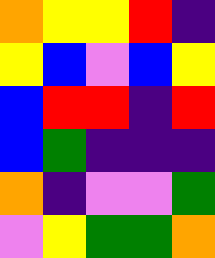[["orange", "yellow", "yellow", "red", "indigo"], ["yellow", "blue", "violet", "blue", "yellow"], ["blue", "red", "red", "indigo", "red"], ["blue", "green", "indigo", "indigo", "indigo"], ["orange", "indigo", "violet", "violet", "green"], ["violet", "yellow", "green", "green", "orange"]]